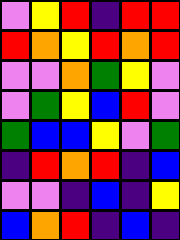[["violet", "yellow", "red", "indigo", "red", "red"], ["red", "orange", "yellow", "red", "orange", "red"], ["violet", "violet", "orange", "green", "yellow", "violet"], ["violet", "green", "yellow", "blue", "red", "violet"], ["green", "blue", "blue", "yellow", "violet", "green"], ["indigo", "red", "orange", "red", "indigo", "blue"], ["violet", "violet", "indigo", "blue", "indigo", "yellow"], ["blue", "orange", "red", "indigo", "blue", "indigo"]]